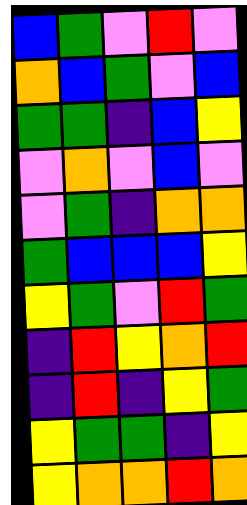[["blue", "green", "violet", "red", "violet"], ["orange", "blue", "green", "violet", "blue"], ["green", "green", "indigo", "blue", "yellow"], ["violet", "orange", "violet", "blue", "violet"], ["violet", "green", "indigo", "orange", "orange"], ["green", "blue", "blue", "blue", "yellow"], ["yellow", "green", "violet", "red", "green"], ["indigo", "red", "yellow", "orange", "red"], ["indigo", "red", "indigo", "yellow", "green"], ["yellow", "green", "green", "indigo", "yellow"], ["yellow", "orange", "orange", "red", "orange"]]